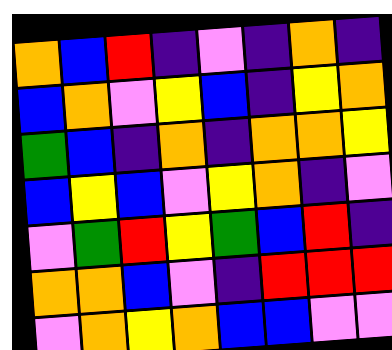[["orange", "blue", "red", "indigo", "violet", "indigo", "orange", "indigo"], ["blue", "orange", "violet", "yellow", "blue", "indigo", "yellow", "orange"], ["green", "blue", "indigo", "orange", "indigo", "orange", "orange", "yellow"], ["blue", "yellow", "blue", "violet", "yellow", "orange", "indigo", "violet"], ["violet", "green", "red", "yellow", "green", "blue", "red", "indigo"], ["orange", "orange", "blue", "violet", "indigo", "red", "red", "red"], ["violet", "orange", "yellow", "orange", "blue", "blue", "violet", "violet"]]